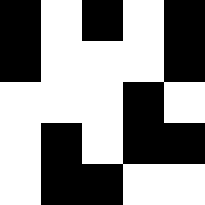[["black", "white", "black", "white", "black"], ["black", "white", "white", "white", "black"], ["white", "white", "white", "black", "white"], ["white", "black", "white", "black", "black"], ["white", "black", "black", "white", "white"]]